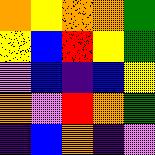[["orange", "yellow", "orange", "orange", "green"], ["yellow", "blue", "red", "yellow", "green"], ["violet", "blue", "indigo", "blue", "yellow"], ["orange", "violet", "red", "orange", "green"], ["indigo", "blue", "orange", "indigo", "violet"]]